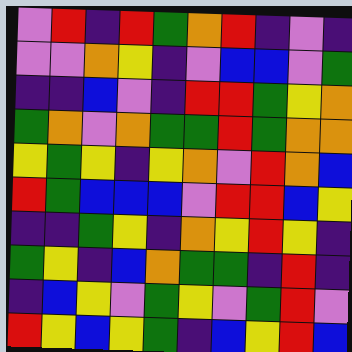[["violet", "red", "indigo", "red", "green", "orange", "red", "indigo", "violet", "indigo"], ["violet", "violet", "orange", "yellow", "indigo", "violet", "blue", "blue", "violet", "green"], ["indigo", "indigo", "blue", "violet", "indigo", "red", "red", "green", "yellow", "orange"], ["green", "orange", "violet", "orange", "green", "green", "red", "green", "orange", "orange"], ["yellow", "green", "yellow", "indigo", "yellow", "orange", "violet", "red", "orange", "blue"], ["red", "green", "blue", "blue", "blue", "violet", "red", "red", "blue", "yellow"], ["indigo", "indigo", "green", "yellow", "indigo", "orange", "yellow", "red", "yellow", "indigo"], ["green", "yellow", "indigo", "blue", "orange", "green", "green", "indigo", "red", "indigo"], ["indigo", "blue", "yellow", "violet", "green", "yellow", "violet", "green", "red", "violet"], ["red", "yellow", "blue", "yellow", "green", "indigo", "blue", "yellow", "red", "blue"]]